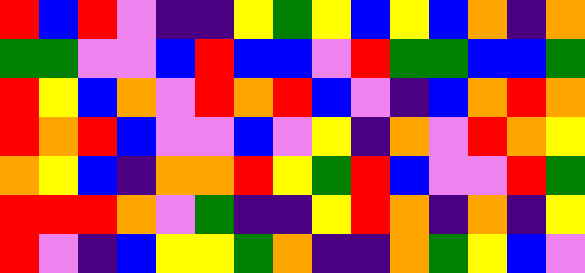[["red", "blue", "red", "violet", "indigo", "indigo", "yellow", "green", "yellow", "blue", "yellow", "blue", "orange", "indigo", "orange"], ["green", "green", "violet", "violet", "blue", "red", "blue", "blue", "violet", "red", "green", "green", "blue", "blue", "green"], ["red", "yellow", "blue", "orange", "violet", "red", "orange", "red", "blue", "violet", "indigo", "blue", "orange", "red", "orange"], ["red", "orange", "red", "blue", "violet", "violet", "blue", "violet", "yellow", "indigo", "orange", "violet", "red", "orange", "yellow"], ["orange", "yellow", "blue", "indigo", "orange", "orange", "red", "yellow", "green", "red", "blue", "violet", "violet", "red", "green"], ["red", "red", "red", "orange", "violet", "green", "indigo", "indigo", "yellow", "red", "orange", "indigo", "orange", "indigo", "yellow"], ["red", "violet", "indigo", "blue", "yellow", "yellow", "green", "orange", "indigo", "indigo", "orange", "green", "yellow", "blue", "violet"]]